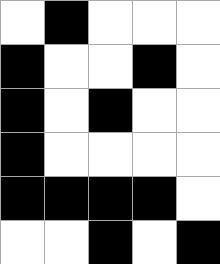[["white", "black", "white", "white", "white"], ["black", "white", "white", "black", "white"], ["black", "white", "black", "white", "white"], ["black", "white", "white", "white", "white"], ["black", "black", "black", "black", "white"], ["white", "white", "black", "white", "black"]]